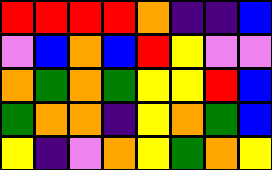[["red", "red", "red", "red", "orange", "indigo", "indigo", "blue"], ["violet", "blue", "orange", "blue", "red", "yellow", "violet", "violet"], ["orange", "green", "orange", "green", "yellow", "yellow", "red", "blue"], ["green", "orange", "orange", "indigo", "yellow", "orange", "green", "blue"], ["yellow", "indigo", "violet", "orange", "yellow", "green", "orange", "yellow"]]